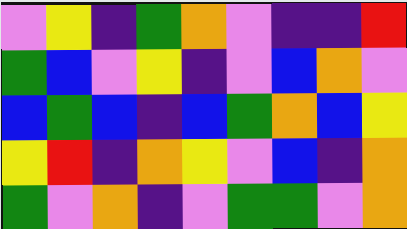[["violet", "yellow", "indigo", "green", "orange", "violet", "indigo", "indigo", "red"], ["green", "blue", "violet", "yellow", "indigo", "violet", "blue", "orange", "violet"], ["blue", "green", "blue", "indigo", "blue", "green", "orange", "blue", "yellow"], ["yellow", "red", "indigo", "orange", "yellow", "violet", "blue", "indigo", "orange"], ["green", "violet", "orange", "indigo", "violet", "green", "green", "violet", "orange"]]